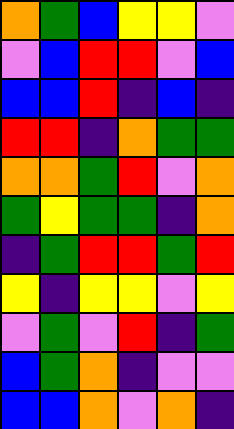[["orange", "green", "blue", "yellow", "yellow", "violet"], ["violet", "blue", "red", "red", "violet", "blue"], ["blue", "blue", "red", "indigo", "blue", "indigo"], ["red", "red", "indigo", "orange", "green", "green"], ["orange", "orange", "green", "red", "violet", "orange"], ["green", "yellow", "green", "green", "indigo", "orange"], ["indigo", "green", "red", "red", "green", "red"], ["yellow", "indigo", "yellow", "yellow", "violet", "yellow"], ["violet", "green", "violet", "red", "indigo", "green"], ["blue", "green", "orange", "indigo", "violet", "violet"], ["blue", "blue", "orange", "violet", "orange", "indigo"]]